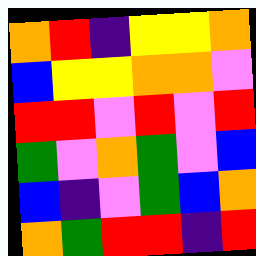[["orange", "red", "indigo", "yellow", "yellow", "orange"], ["blue", "yellow", "yellow", "orange", "orange", "violet"], ["red", "red", "violet", "red", "violet", "red"], ["green", "violet", "orange", "green", "violet", "blue"], ["blue", "indigo", "violet", "green", "blue", "orange"], ["orange", "green", "red", "red", "indigo", "red"]]